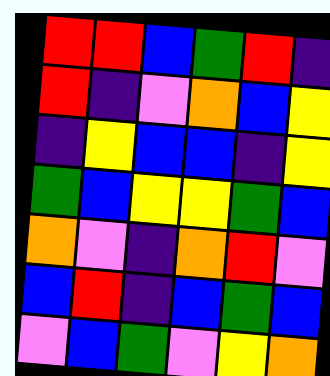[["red", "red", "blue", "green", "red", "indigo"], ["red", "indigo", "violet", "orange", "blue", "yellow"], ["indigo", "yellow", "blue", "blue", "indigo", "yellow"], ["green", "blue", "yellow", "yellow", "green", "blue"], ["orange", "violet", "indigo", "orange", "red", "violet"], ["blue", "red", "indigo", "blue", "green", "blue"], ["violet", "blue", "green", "violet", "yellow", "orange"]]